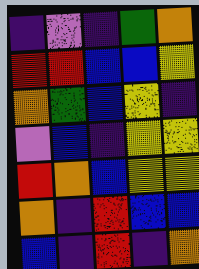[["indigo", "violet", "indigo", "green", "orange"], ["red", "red", "blue", "blue", "yellow"], ["orange", "green", "blue", "yellow", "indigo"], ["violet", "blue", "indigo", "yellow", "yellow"], ["red", "orange", "blue", "yellow", "yellow"], ["orange", "indigo", "red", "blue", "blue"], ["blue", "indigo", "red", "indigo", "orange"]]